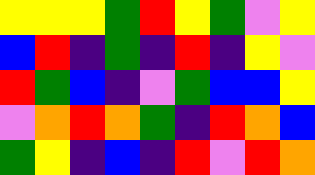[["yellow", "yellow", "yellow", "green", "red", "yellow", "green", "violet", "yellow"], ["blue", "red", "indigo", "green", "indigo", "red", "indigo", "yellow", "violet"], ["red", "green", "blue", "indigo", "violet", "green", "blue", "blue", "yellow"], ["violet", "orange", "red", "orange", "green", "indigo", "red", "orange", "blue"], ["green", "yellow", "indigo", "blue", "indigo", "red", "violet", "red", "orange"]]